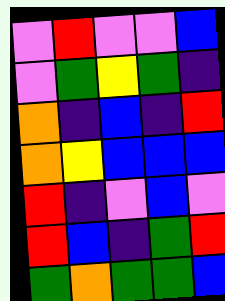[["violet", "red", "violet", "violet", "blue"], ["violet", "green", "yellow", "green", "indigo"], ["orange", "indigo", "blue", "indigo", "red"], ["orange", "yellow", "blue", "blue", "blue"], ["red", "indigo", "violet", "blue", "violet"], ["red", "blue", "indigo", "green", "red"], ["green", "orange", "green", "green", "blue"]]